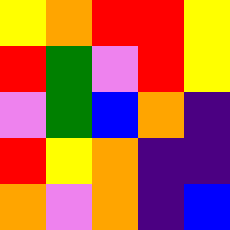[["yellow", "orange", "red", "red", "yellow"], ["red", "green", "violet", "red", "yellow"], ["violet", "green", "blue", "orange", "indigo"], ["red", "yellow", "orange", "indigo", "indigo"], ["orange", "violet", "orange", "indigo", "blue"]]